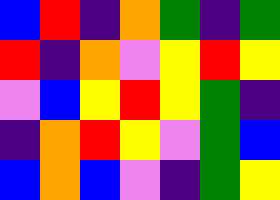[["blue", "red", "indigo", "orange", "green", "indigo", "green"], ["red", "indigo", "orange", "violet", "yellow", "red", "yellow"], ["violet", "blue", "yellow", "red", "yellow", "green", "indigo"], ["indigo", "orange", "red", "yellow", "violet", "green", "blue"], ["blue", "orange", "blue", "violet", "indigo", "green", "yellow"]]